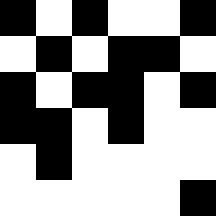[["black", "white", "black", "white", "white", "black"], ["white", "black", "white", "black", "black", "white"], ["black", "white", "black", "black", "white", "black"], ["black", "black", "white", "black", "white", "white"], ["white", "black", "white", "white", "white", "white"], ["white", "white", "white", "white", "white", "black"]]